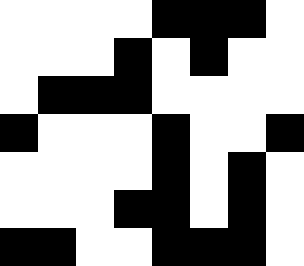[["white", "white", "white", "white", "black", "black", "black", "white"], ["white", "white", "white", "black", "white", "black", "white", "white"], ["white", "black", "black", "black", "white", "white", "white", "white"], ["black", "white", "white", "white", "black", "white", "white", "black"], ["white", "white", "white", "white", "black", "white", "black", "white"], ["white", "white", "white", "black", "black", "white", "black", "white"], ["black", "black", "white", "white", "black", "black", "black", "white"]]